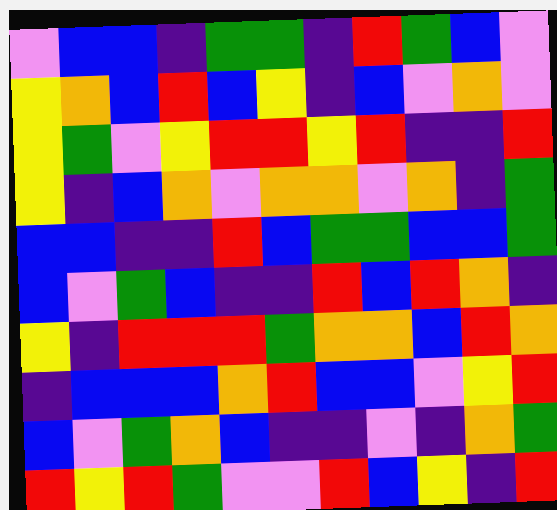[["violet", "blue", "blue", "indigo", "green", "green", "indigo", "red", "green", "blue", "violet"], ["yellow", "orange", "blue", "red", "blue", "yellow", "indigo", "blue", "violet", "orange", "violet"], ["yellow", "green", "violet", "yellow", "red", "red", "yellow", "red", "indigo", "indigo", "red"], ["yellow", "indigo", "blue", "orange", "violet", "orange", "orange", "violet", "orange", "indigo", "green"], ["blue", "blue", "indigo", "indigo", "red", "blue", "green", "green", "blue", "blue", "green"], ["blue", "violet", "green", "blue", "indigo", "indigo", "red", "blue", "red", "orange", "indigo"], ["yellow", "indigo", "red", "red", "red", "green", "orange", "orange", "blue", "red", "orange"], ["indigo", "blue", "blue", "blue", "orange", "red", "blue", "blue", "violet", "yellow", "red"], ["blue", "violet", "green", "orange", "blue", "indigo", "indigo", "violet", "indigo", "orange", "green"], ["red", "yellow", "red", "green", "violet", "violet", "red", "blue", "yellow", "indigo", "red"]]